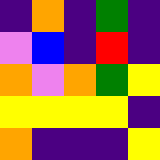[["indigo", "orange", "indigo", "green", "indigo"], ["violet", "blue", "indigo", "red", "indigo"], ["orange", "violet", "orange", "green", "yellow"], ["yellow", "yellow", "yellow", "yellow", "indigo"], ["orange", "indigo", "indigo", "indigo", "yellow"]]